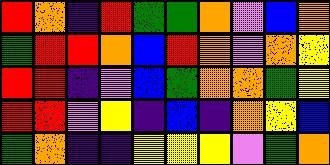[["red", "orange", "indigo", "red", "green", "green", "orange", "violet", "blue", "orange"], ["green", "red", "red", "orange", "blue", "red", "orange", "violet", "orange", "yellow"], ["red", "red", "indigo", "violet", "blue", "green", "orange", "orange", "green", "yellow"], ["red", "red", "violet", "yellow", "indigo", "blue", "indigo", "orange", "yellow", "blue"], ["green", "orange", "indigo", "indigo", "yellow", "yellow", "yellow", "violet", "green", "orange"]]